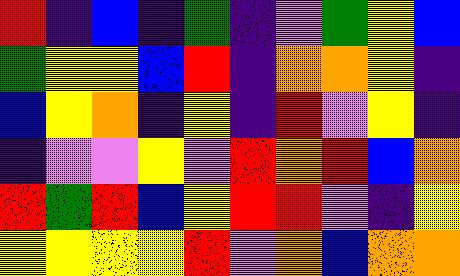[["red", "indigo", "blue", "indigo", "green", "indigo", "violet", "green", "yellow", "blue"], ["green", "yellow", "yellow", "blue", "red", "indigo", "orange", "orange", "yellow", "indigo"], ["blue", "yellow", "orange", "indigo", "yellow", "indigo", "red", "violet", "yellow", "indigo"], ["indigo", "violet", "violet", "yellow", "violet", "red", "orange", "red", "blue", "orange"], ["red", "green", "red", "blue", "yellow", "red", "red", "violet", "indigo", "yellow"], ["yellow", "yellow", "yellow", "yellow", "red", "violet", "orange", "blue", "orange", "orange"]]